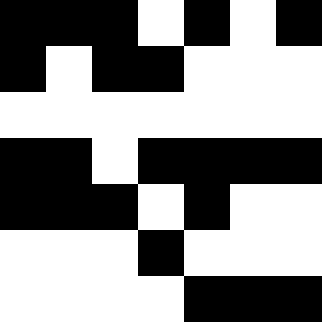[["black", "black", "black", "white", "black", "white", "black"], ["black", "white", "black", "black", "white", "white", "white"], ["white", "white", "white", "white", "white", "white", "white"], ["black", "black", "white", "black", "black", "black", "black"], ["black", "black", "black", "white", "black", "white", "white"], ["white", "white", "white", "black", "white", "white", "white"], ["white", "white", "white", "white", "black", "black", "black"]]